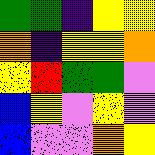[["green", "green", "indigo", "yellow", "yellow"], ["orange", "indigo", "yellow", "yellow", "orange"], ["yellow", "red", "green", "green", "violet"], ["blue", "yellow", "violet", "yellow", "violet"], ["blue", "violet", "violet", "orange", "yellow"]]